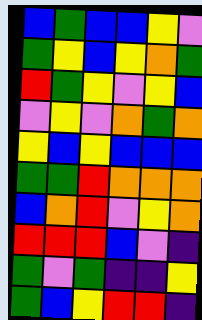[["blue", "green", "blue", "blue", "yellow", "violet"], ["green", "yellow", "blue", "yellow", "orange", "green"], ["red", "green", "yellow", "violet", "yellow", "blue"], ["violet", "yellow", "violet", "orange", "green", "orange"], ["yellow", "blue", "yellow", "blue", "blue", "blue"], ["green", "green", "red", "orange", "orange", "orange"], ["blue", "orange", "red", "violet", "yellow", "orange"], ["red", "red", "red", "blue", "violet", "indigo"], ["green", "violet", "green", "indigo", "indigo", "yellow"], ["green", "blue", "yellow", "red", "red", "indigo"]]